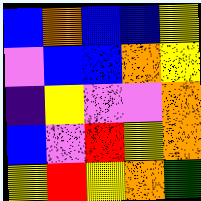[["blue", "orange", "blue", "blue", "yellow"], ["violet", "blue", "blue", "orange", "yellow"], ["indigo", "yellow", "violet", "violet", "orange"], ["blue", "violet", "red", "yellow", "orange"], ["yellow", "red", "yellow", "orange", "green"]]